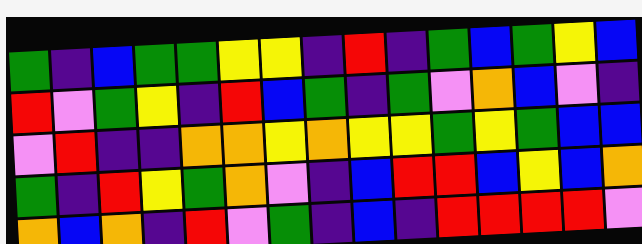[["green", "indigo", "blue", "green", "green", "yellow", "yellow", "indigo", "red", "indigo", "green", "blue", "green", "yellow", "blue"], ["red", "violet", "green", "yellow", "indigo", "red", "blue", "green", "indigo", "green", "violet", "orange", "blue", "violet", "indigo"], ["violet", "red", "indigo", "indigo", "orange", "orange", "yellow", "orange", "yellow", "yellow", "green", "yellow", "green", "blue", "blue"], ["green", "indigo", "red", "yellow", "green", "orange", "violet", "indigo", "blue", "red", "red", "blue", "yellow", "blue", "orange"], ["orange", "blue", "orange", "indigo", "red", "violet", "green", "indigo", "blue", "indigo", "red", "red", "red", "red", "violet"]]